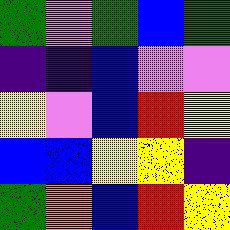[["green", "violet", "green", "blue", "green"], ["indigo", "indigo", "blue", "violet", "violet"], ["yellow", "violet", "blue", "red", "yellow"], ["blue", "blue", "yellow", "yellow", "indigo"], ["green", "orange", "blue", "red", "yellow"]]